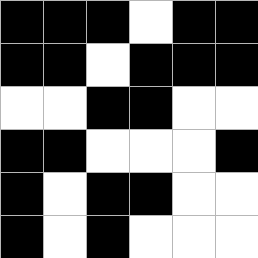[["black", "black", "black", "white", "black", "black"], ["black", "black", "white", "black", "black", "black"], ["white", "white", "black", "black", "white", "white"], ["black", "black", "white", "white", "white", "black"], ["black", "white", "black", "black", "white", "white"], ["black", "white", "black", "white", "white", "white"]]